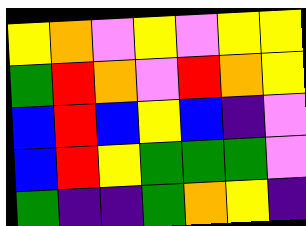[["yellow", "orange", "violet", "yellow", "violet", "yellow", "yellow"], ["green", "red", "orange", "violet", "red", "orange", "yellow"], ["blue", "red", "blue", "yellow", "blue", "indigo", "violet"], ["blue", "red", "yellow", "green", "green", "green", "violet"], ["green", "indigo", "indigo", "green", "orange", "yellow", "indigo"]]